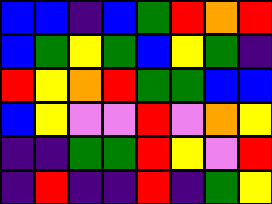[["blue", "blue", "indigo", "blue", "green", "red", "orange", "red"], ["blue", "green", "yellow", "green", "blue", "yellow", "green", "indigo"], ["red", "yellow", "orange", "red", "green", "green", "blue", "blue"], ["blue", "yellow", "violet", "violet", "red", "violet", "orange", "yellow"], ["indigo", "indigo", "green", "green", "red", "yellow", "violet", "red"], ["indigo", "red", "indigo", "indigo", "red", "indigo", "green", "yellow"]]